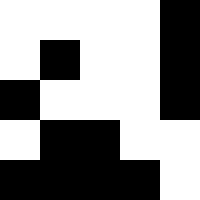[["white", "white", "white", "white", "black"], ["white", "black", "white", "white", "black"], ["black", "white", "white", "white", "black"], ["white", "black", "black", "white", "white"], ["black", "black", "black", "black", "white"]]